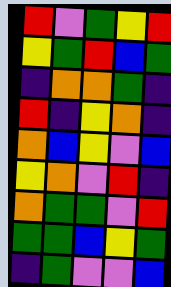[["red", "violet", "green", "yellow", "red"], ["yellow", "green", "red", "blue", "green"], ["indigo", "orange", "orange", "green", "indigo"], ["red", "indigo", "yellow", "orange", "indigo"], ["orange", "blue", "yellow", "violet", "blue"], ["yellow", "orange", "violet", "red", "indigo"], ["orange", "green", "green", "violet", "red"], ["green", "green", "blue", "yellow", "green"], ["indigo", "green", "violet", "violet", "blue"]]